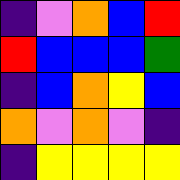[["indigo", "violet", "orange", "blue", "red"], ["red", "blue", "blue", "blue", "green"], ["indigo", "blue", "orange", "yellow", "blue"], ["orange", "violet", "orange", "violet", "indigo"], ["indigo", "yellow", "yellow", "yellow", "yellow"]]